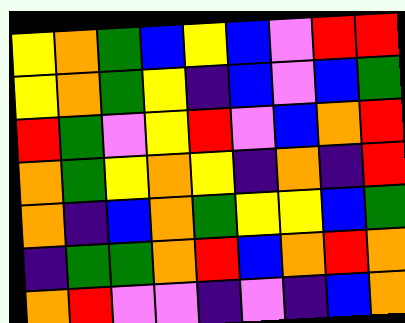[["yellow", "orange", "green", "blue", "yellow", "blue", "violet", "red", "red"], ["yellow", "orange", "green", "yellow", "indigo", "blue", "violet", "blue", "green"], ["red", "green", "violet", "yellow", "red", "violet", "blue", "orange", "red"], ["orange", "green", "yellow", "orange", "yellow", "indigo", "orange", "indigo", "red"], ["orange", "indigo", "blue", "orange", "green", "yellow", "yellow", "blue", "green"], ["indigo", "green", "green", "orange", "red", "blue", "orange", "red", "orange"], ["orange", "red", "violet", "violet", "indigo", "violet", "indigo", "blue", "orange"]]